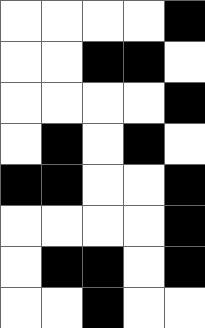[["white", "white", "white", "white", "black"], ["white", "white", "black", "black", "white"], ["white", "white", "white", "white", "black"], ["white", "black", "white", "black", "white"], ["black", "black", "white", "white", "black"], ["white", "white", "white", "white", "black"], ["white", "black", "black", "white", "black"], ["white", "white", "black", "white", "white"]]